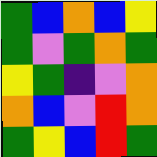[["green", "blue", "orange", "blue", "yellow"], ["green", "violet", "green", "orange", "green"], ["yellow", "green", "indigo", "violet", "orange"], ["orange", "blue", "violet", "red", "orange"], ["green", "yellow", "blue", "red", "green"]]